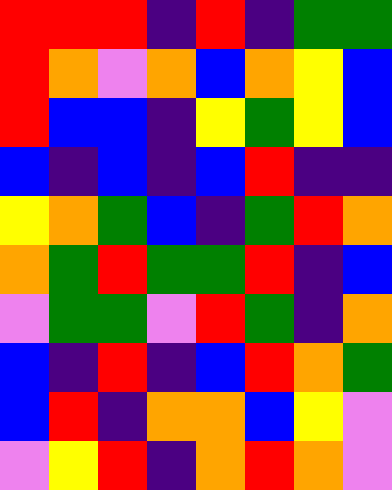[["red", "red", "red", "indigo", "red", "indigo", "green", "green"], ["red", "orange", "violet", "orange", "blue", "orange", "yellow", "blue"], ["red", "blue", "blue", "indigo", "yellow", "green", "yellow", "blue"], ["blue", "indigo", "blue", "indigo", "blue", "red", "indigo", "indigo"], ["yellow", "orange", "green", "blue", "indigo", "green", "red", "orange"], ["orange", "green", "red", "green", "green", "red", "indigo", "blue"], ["violet", "green", "green", "violet", "red", "green", "indigo", "orange"], ["blue", "indigo", "red", "indigo", "blue", "red", "orange", "green"], ["blue", "red", "indigo", "orange", "orange", "blue", "yellow", "violet"], ["violet", "yellow", "red", "indigo", "orange", "red", "orange", "violet"]]